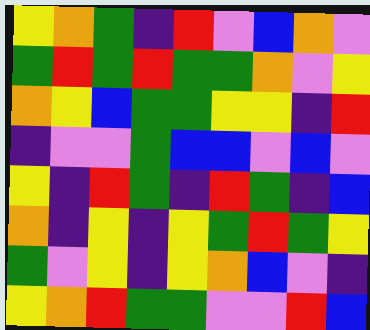[["yellow", "orange", "green", "indigo", "red", "violet", "blue", "orange", "violet"], ["green", "red", "green", "red", "green", "green", "orange", "violet", "yellow"], ["orange", "yellow", "blue", "green", "green", "yellow", "yellow", "indigo", "red"], ["indigo", "violet", "violet", "green", "blue", "blue", "violet", "blue", "violet"], ["yellow", "indigo", "red", "green", "indigo", "red", "green", "indigo", "blue"], ["orange", "indigo", "yellow", "indigo", "yellow", "green", "red", "green", "yellow"], ["green", "violet", "yellow", "indigo", "yellow", "orange", "blue", "violet", "indigo"], ["yellow", "orange", "red", "green", "green", "violet", "violet", "red", "blue"]]